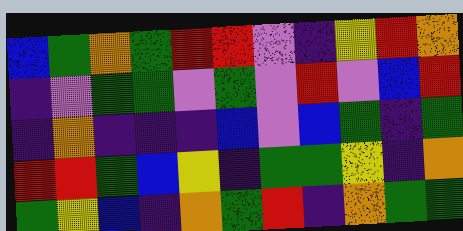[["blue", "green", "orange", "green", "red", "red", "violet", "indigo", "yellow", "red", "orange"], ["indigo", "violet", "green", "green", "violet", "green", "violet", "red", "violet", "blue", "red"], ["indigo", "orange", "indigo", "indigo", "indigo", "blue", "violet", "blue", "green", "indigo", "green"], ["red", "red", "green", "blue", "yellow", "indigo", "green", "green", "yellow", "indigo", "orange"], ["green", "yellow", "blue", "indigo", "orange", "green", "red", "indigo", "orange", "green", "green"]]